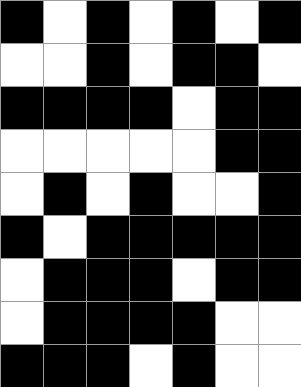[["black", "white", "black", "white", "black", "white", "black"], ["white", "white", "black", "white", "black", "black", "white"], ["black", "black", "black", "black", "white", "black", "black"], ["white", "white", "white", "white", "white", "black", "black"], ["white", "black", "white", "black", "white", "white", "black"], ["black", "white", "black", "black", "black", "black", "black"], ["white", "black", "black", "black", "white", "black", "black"], ["white", "black", "black", "black", "black", "white", "white"], ["black", "black", "black", "white", "black", "white", "white"]]